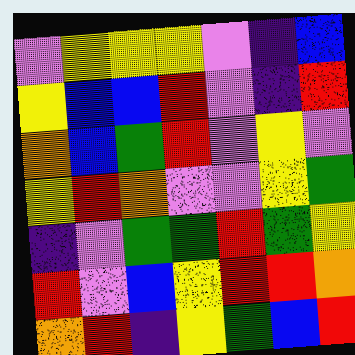[["violet", "yellow", "yellow", "yellow", "violet", "indigo", "blue"], ["yellow", "blue", "blue", "red", "violet", "indigo", "red"], ["orange", "blue", "green", "red", "violet", "yellow", "violet"], ["yellow", "red", "orange", "violet", "violet", "yellow", "green"], ["indigo", "violet", "green", "green", "red", "green", "yellow"], ["red", "violet", "blue", "yellow", "red", "red", "orange"], ["orange", "red", "indigo", "yellow", "green", "blue", "red"]]